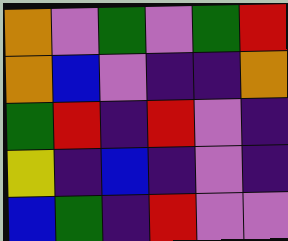[["orange", "violet", "green", "violet", "green", "red"], ["orange", "blue", "violet", "indigo", "indigo", "orange"], ["green", "red", "indigo", "red", "violet", "indigo"], ["yellow", "indigo", "blue", "indigo", "violet", "indigo"], ["blue", "green", "indigo", "red", "violet", "violet"]]